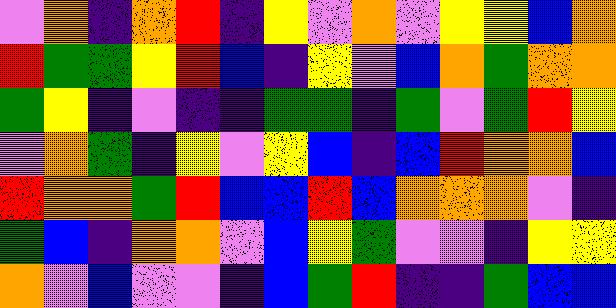[["violet", "orange", "indigo", "orange", "red", "indigo", "yellow", "violet", "orange", "violet", "yellow", "yellow", "blue", "orange"], ["red", "green", "green", "yellow", "red", "blue", "indigo", "yellow", "violet", "blue", "orange", "green", "orange", "orange"], ["green", "yellow", "indigo", "violet", "indigo", "indigo", "green", "green", "indigo", "green", "violet", "green", "red", "yellow"], ["violet", "orange", "green", "indigo", "yellow", "violet", "yellow", "blue", "indigo", "blue", "red", "orange", "orange", "blue"], ["red", "orange", "orange", "green", "red", "blue", "blue", "red", "blue", "orange", "orange", "orange", "violet", "indigo"], ["green", "blue", "indigo", "orange", "orange", "violet", "blue", "yellow", "green", "violet", "violet", "indigo", "yellow", "yellow"], ["orange", "violet", "blue", "violet", "violet", "indigo", "blue", "green", "red", "indigo", "indigo", "green", "blue", "blue"]]